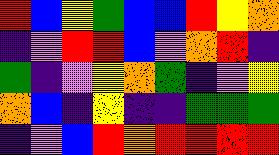[["red", "blue", "yellow", "green", "blue", "blue", "red", "yellow", "orange"], ["indigo", "violet", "red", "red", "blue", "violet", "orange", "red", "indigo"], ["green", "indigo", "violet", "yellow", "orange", "green", "indigo", "violet", "yellow"], ["orange", "blue", "indigo", "yellow", "indigo", "indigo", "green", "green", "green"], ["indigo", "violet", "blue", "red", "orange", "red", "red", "red", "red"]]